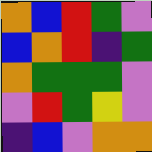[["orange", "blue", "red", "green", "violet"], ["blue", "orange", "red", "indigo", "green"], ["orange", "green", "green", "green", "violet"], ["violet", "red", "green", "yellow", "violet"], ["indigo", "blue", "violet", "orange", "orange"]]